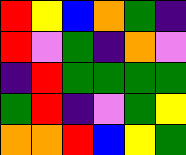[["red", "yellow", "blue", "orange", "green", "indigo"], ["red", "violet", "green", "indigo", "orange", "violet"], ["indigo", "red", "green", "green", "green", "green"], ["green", "red", "indigo", "violet", "green", "yellow"], ["orange", "orange", "red", "blue", "yellow", "green"]]